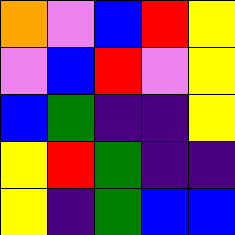[["orange", "violet", "blue", "red", "yellow"], ["violet", "blue", "red", "violet", "yellow"], ["blue", "green", "indigo", "indigo", "yellow"], ["yellow", "red", "green", "indigo", "indigo"], ["yellow", "indigo", "green", "blue", "blue"]]